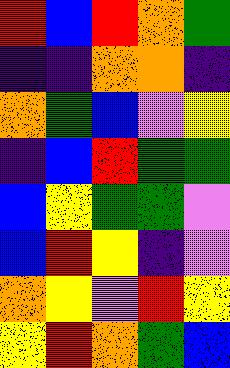[["red", "blue", "red", "orange", "green"], ["indigo", "indigo", "orange", "orange", "indigo"], ["orange", "green", "blue", "violet", "yellow"], ["indigo", "blue", "red", "green", "green"], ["blue", "yellow", "green", "green", "violet"], ["blue", "red", "yellow", "indigo", "violet"], ["orange", "yellow", "violet", "red", "yellow"], ["yellow", "red", "orange", "green", "blue"]]